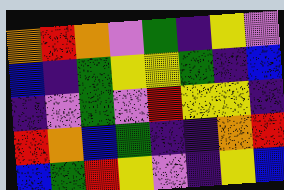[["orange", "red", "orange", "violet", "green", "indigo", "yellow", "violet"], ["blue", "indigo", "green", "yellow", "yellow", "green", "indigo", "blue"], ["indigo", "violet", "green", "violet", "red", "yellow", "yellow", "indigo"], ["red", "orange", "blue", "green", "indigo", "indigo", "orange", "red"], ["blue", "green", "red", "yellow", "violet", "indigo", "yellow", "blue"]]